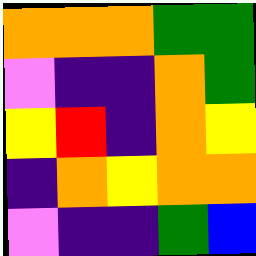[["orange", "orange", "orange", "green", "green"], ["violet", "indigo", "indigo", "orange", "green"], ["yellow", "red", "indigo", "orange", "yellow"], ["indigo", "orange", "yellow", "orange", "orange"], ["violet", "indigo", "indigo", "green", "blue"]]